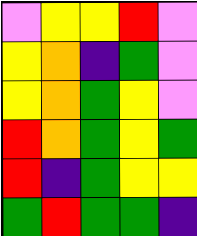[["violet", "yellow", "yellow", "red", "violet"], ["yellow", "orange", "indigo", "green", "violet"], ["yellow", "orange", "green", "yellow", "violet"], ["red", "orange", "green", "yellow", "green"], ["red", "indigo", "green", "yellow", "yellow"], ["green", "red", "green", "green", "indigo"]]